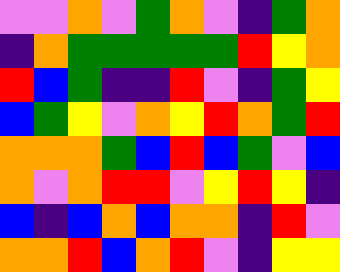[["violet", "violet", "orange", "violet", "green", "orange", "violet", "indigo", "green", "orange"], ["indigo", "orange", "green", "green", "green", "green", "green", "red", "yellow", "orange"], ["red", "blue", "green", "indigo", "indigo", "red", "violet", "indigo", "green", "yellow"], ["blue", "green", "yellow", "violet", "orange", "yellow", "red", "orange", "green", "red"], ["orange", "orange", "orange", "green", "blue", "red", "blue", "green", "violet", "blue"], ["orange", "violet", "orange", "red", "red", "violet", "yellow", "red", "yellow", "indigo"], ["blue", "indigo", "blue", "orange", "blue", "orange", "orange", "indigo", "red", "violet"], ["orange", "orange", "red", "blue", "orange", "red", "violet", "indigo", "yellow", "yellow"]]